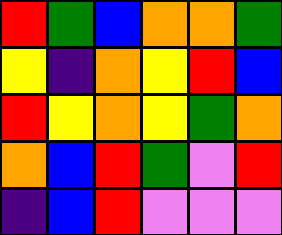[["red", "green", "blue", "orange", "orange", "green"], ["yellow", "indigo", "orange", "yellow", "red", "blue"], ["red", "yellow", "orange", "yellow", "green", "orange"], ["orange", "blue", "red", "green", "violet", "red"], ["indigo", "blue", "red", "violet", "violet", "violet"]]